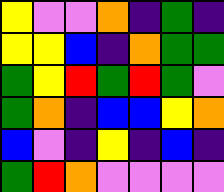[["yellow", "violet", "violet", "orange", "indigo", "green", "indigo"], ["yellow", "yellow", "blue", "indigo", "orange", "green", "green"], ["green", "yellow", "red", "green", "red", "green", "violet"], ["green", "orange", "indigo", "blue", "blue", "yellow", "orange"], ["blue", "violet", "indigo", "yellow", "indigo", "blue", "indigo"], ["green", "red", "orange", "violet", "violet", "violet", "violet"]]